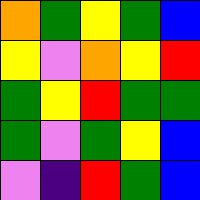[["orange", "green", "yellow", "green", "blue"], ["yellow", "violet", "orange", "yellow", "red"], ["green", "yellow", "red", "green", "green"], ["green", "violet", "green", "yellow", "blue"], ["violet", "indigo", "red", "green", "blue"]]